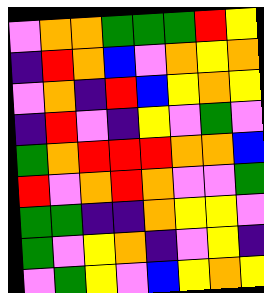[["violet", "orange", "orange", "green", "green", "green", "red", "yellow"], ["indigo", "red", "orange", "blue", "violet", "orange", "yellow", "orange"], ["violet", "orange", "indigo", "red", "blue", "yellow", "orange", "yellow"], ["indigo", "red", "violet", "indigo", "yellow", "violet", "green", "violet"], ["green", "orange", "red", "red", "red", "orange", "orange", "blue"], ["red", "violet", "orange", "red", "orange", "violet", "violet", "green"], ["green", "green", "indigo", "indigo", "orange", "yellow", "yellow", "violet"], ["green", "violet", "yellow", "orange", "indigo", "violet", "yellow", "indigo"], ["violet", "green", "yellow", "violet", "blue", "yellow", "orange", "yellow"]]